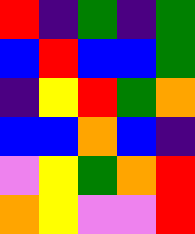[["red", "indigo", "green", "indigo", "green"], ["blue", "red", "blue", "blue", "green"], ["indigo", "yellow", "red", "green", "orange"], ["blue", "blue", "orange", "blue", "indigo"], ["violet", "yellow", "green", "orange", "red"], ["orange", "yellow", "violet", "violet", "red"]]